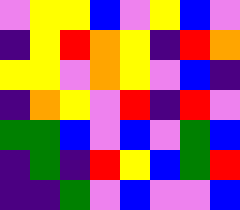[["violet", "yellow", "yellow", "blue", "violet", "yellow", "blue", "violet"], ["indigo", "yellow", "red", "orange", "yellow", "indigo", "red", "orange"], ["yellow", "yellow", "violet", "orange", "yellow", "violet", "blue", "indigo"], ["indigo", "orange", "yellow", "violet", "red", "indigo", "red", "violet"], ["green", "green", "blue", "violet", "blue", "violet", "green", "blue"], ["indigo", "green", "indigo", "red", "yellow", "blue", "green", "red"], ["indigo", "indigo", "green", "violet", "blue", "violet", "violet", "blue"]]